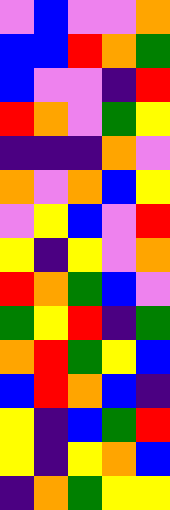[["violet", "blue", "violet", "violet", "orange"], ["blue", "blue", "red", "orange", "green"], ["blue", "violet", "violet", "indigo", "red"], ["red", "orange", "violet", "green", "yellow"], ["indigo", "indigo", "indigo", "orange", "violet"], ["orange", "violet", "orange", "blue", "yellow"], ["violet", "yellow", "blue", "violet", "red"], ["yellow", "indigo", "yellow", "violet", "orange"], ["red", "orange", "green", "blue", "violet"], ["green", "yellow", "red", "indigo", "green"], ["orange", "red", "green", "yellow", "blue"], ["blue", "red", "orange", "blue", "indigo"], ["yellow", "indigo", "blue", "green", "red"], ["yellow", "indigo", "yellow", "orange", "blue"], ["indigo", "orange", "green", "yellow", "yellow"]]